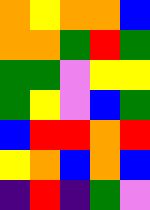[["orange", "yellow", "orange", "orange", "blue"], ["orange", "orange", "green", "red", "green"], ["green", "green", "violet", "yellow", "yellow"], ["green", "yellow", "violet", "blue", "green"], ["blue", "red", "red", "orange", "red"], ["yellow", "orange", "blue", "orange", "blue"], ["indigo", "red", "indigo", "green", "violet"]]